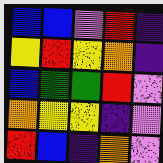[["blue", "blue", "violet", "red", "indigo"], ["yellow", "red", "yellow", "orange", "indigo"], ["blue", "green", "green", "red", "violet"], ["orange", "yellow", "yellow", "indigo", "violet"], ["red", "blue", "indigo", "orange", "violet"]]